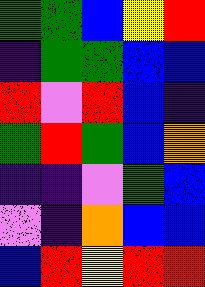[["green", "green", "blue", "yellow", "red"], ["indigo", "green", "green", "blue", "blue"], ["red", "violet", "red", "blue", "indigo"], ["green", "red", "green", "blue", "orange"], ["indigo", "indigo", "violet", "green", "blue"], ["violet", "indigo", "orange", "blue", "blue"], ["blue", "red", "yellow", "red", "red"]]